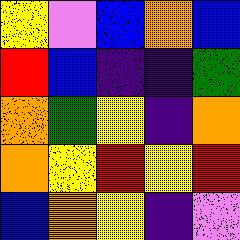[["yellow", "violet", "blue", "orange", "blue"], ["red", "blue", "indigo", "indigo", "green"], ["orange", "green", "yellow", "indigo", "orange"], ["orange", "yellow", "red", "yellow", "red"], ["blue", "orange", "yellow", "indigo", "violet"]]